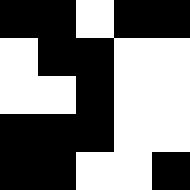[["black", "black", "white", "black", "black"], ["white", "black", "black", "white", "white"], ["white", "white", "black", "white", "white"], ["black", "black", "black", "white", "white"], ["black", "black", "white", "white", "black"]]